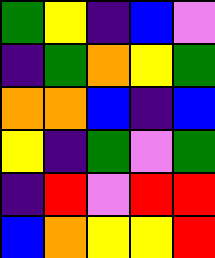[["green", "yellow", "indigo", "blue", "violet"], ["indigo", "green", "orange", "yellow", "green"], ["orange", "orange", "blue", "indigo", "blue"], ["yellow", "indigo", "green", "violet", "green"], ["indigo", "red", "violet", "red", "red"], ["blue", "orange", "yellow", "yellow", "red"]]